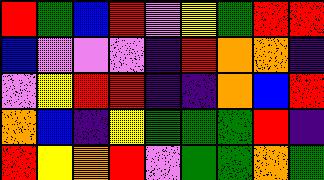[["red", "green", "blue", "red", "violet", "yellow", "green", "red", "red"], ["blue", "violet", "violet", "violet", "indigo", "red", "orange", "orange", "indigo"], ["violet", "yellow", "red", "red", "indigo", "indigo", "orange", "blue", "red"], ["orange", "blue", "indigo", "yellow", "green", "green", "green", "red", "indigo"], ["red", "yellow", "orange", "red", "violet", "green", "green", "orange", "green"]]